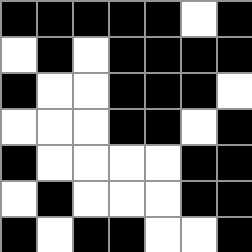[["black", "black", "black", "black", "black", "white", "black"], ["white", "black", "white", "black", "black", "black", "black"], ["black", "white", "white", "black", "black", "black", "white"], ["white", "white", "white", "black", "black", "white", "black"], ["black", "white", "white", "white", "white", "black", "black"], ["white", "black", "white", "white", "white", "black", "black"], ["black", "white", "black", "black", "white", "white", "black"]]